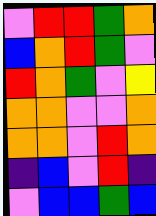[["violet", "red", "red", "green", "orange"], ["blue", "orange", "red", "green", "violet"], ["red", "orange", "green", "violet", "yellow"], ["orange", "orange", "violet", "violet", "orange"], ["orange", "orange", "violet", "red", "orange"], ["indigo", "blue", "violet", "red", "indigo"], ["violet", "blue", "blue", "green", "blue"]]